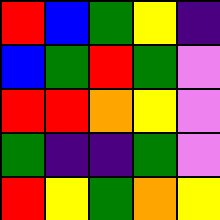[["red", "blue", "green", "yellow", "indigo"], ["blue", "green", "red", "green", "violet"], ["red", "red", "orange", "yellow", "violet"], ["green", "indigo", "indigo", "green", "violet"], ["red", "yellow", "green", "orange", "yellow"]]